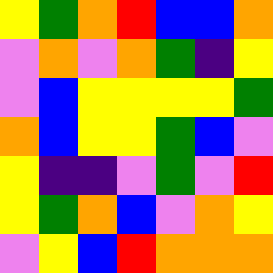[["yellow", "green", "orange", "red", "blue", "blue", "orange"], ["violet", "orange", "violet", "orange", "green", "indigo", "yellow"], ["violet", "blue", "yellow", "yellow", "yellow", "yellow", "green"], ["orange", "blue", "yellow", "yellow", "green", "blue", "violet"], ["yellow", "indigo", "indigo", "violet", "green", "violet", "red"], ["yellow", "green", "orange", "blue", "violet", "orange", "yellow"], ["violet", "yellow", "blue", "red", "orange", "orange", "orange"]]